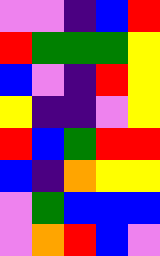[["violet", "violet", "indigo", "blue", "red"], ["red", "green", "green", "green", "yellow"], ["blue", "violet", "indigo", "red", "yellow"], ["yellow", "indigo", "indigo", "violet", "yellow"], ["red", "blue", "green", "red", "red"], ["blue", "indigo", "orange", "yellow", "yellow"], ["violet", "green", "blue", "blue", "blue"], ["violet", "orange", "red", "blue", "violet"]]